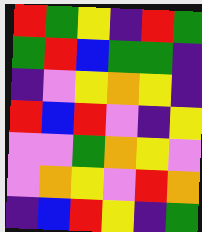[["red", "green", "yellow", "indigo", "red", "green"], ["green", "red", "blue", "green", "green", "indigo"], ["indigo", "violet", "yellow", "orange", "yellow", "indigo"], ["red", "blue", "red", "violet", "indigo", "yellow"], ["violet", "violet", "green", "orange", "yellow", "violet"], ["violet", "orange", "yellow", "violet", "red", "orange"], ["indigo", "blue", "red", "yellow", "indigo", "green"]]